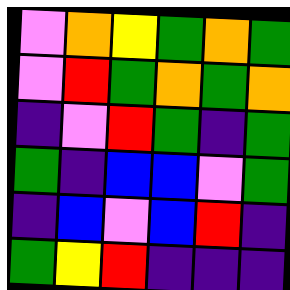[["violet", "orange", "yellow", "green", "orange", "green"], ["violet", "red", "green", "orange", "green", "orange"], ["indigo", "violet", "red", "green", "indigo", "green"], ["green", "indigo", "blue", "blue", "violet", "green"], ["indigo", "blue", "violet", "blue", "red", "indigo"], ["green", "yellow", "red", "indigo", "indigo", "indigo"]]